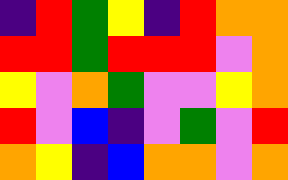[["indigo", "red", "green", "yellow", "indigo", "red", "orange", "orange"], ["red", "red", "green", "red", "red", "red", "violet", "orange"], ["yellow", "violet", "orange", "green", "violet", "violet", "yellow", "orange"], ["red", "violet", "blue", "indigo", "violet", "green", "violet", "red"], ["orange", "yellow", "indigo", "blue", "orange", "orange", "violet", "orange"]]